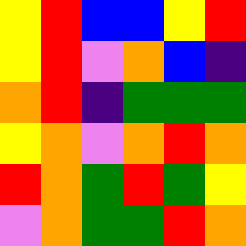[["yellow", "red", "blue", "blue", "yellow", "red"], ["yellow", "red", "violet", "orange", "blue", "indigo"], ["orange", "red", "indigo", "green", "green", "green"], ["yellow", "orange", "violet", "orange", "red", "orange"], ["red", "orange", "green", "red", "green", "yellow"], ["violet", "orange", "green", "green", "red", "orange"]]